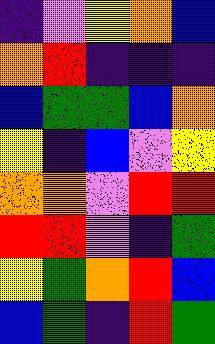[["indigo", "violet", "yellow", "orange", "blue"], ["orange", "red", "indigo", "indigo", "indigo"], ["blue", "green", "green", "blue", "orange"], ["yellow", "indigo", "blue", "violet", "yellow"], ["orange", "orange", "violet", "red", "red"], ["red", "red", "violet", "indigo", "green"], ["yellow", "green", "orange", "red", "blue"], ["blue", "green", "indigo", "red", "green"]]